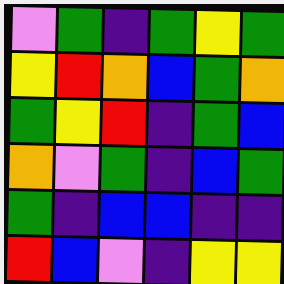[["violet", "green", "indigo", "green", "yellow", "green"], ["yellow", "red", "orange", "blue", "green", "orange"], ["green", "yellow", "red", "indigo", "green", "blue"], ["orange", "violet", "green", "indigo", "blue", "green"], ["green", "indigo", "blue", "blue", "indigo", "indigo"], ["red", "blue", "violet", "indigo", "yellow", "yellow"]]